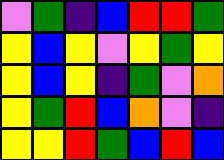[["violet", "green", "indigo", "blue", "red", "red", "green"], ["yellow", "blue", "yellow", "violet", "yellow", "green", "yellow"], ["yellow", "blue", "yellow", "indigo", "green", "violet", "orange"], ["yellow", "green", "red", "blue", "orange", "violet", "indigo"], ["yellow", "yellow", "red", "green", "blue", "red", "blue"]]